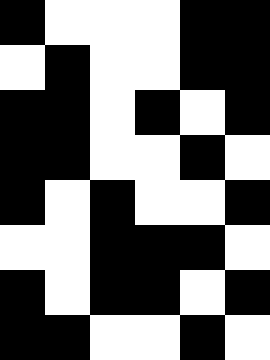[["black", "white", "white", "white", "black", "black"], ["white", "black", "white", "white", "black", "black"], ["black", "black", "white", "black", "white", "black"], ["black", "black", "white", "white", "black", "white"], ["black", "white", "black", "white", "white", "black"], ["white", "white", "black", "black", "black", "white"], ["black", "white", "black", "black", "white", "black"], ["black", "black", "white", "white", "black", "white"]]